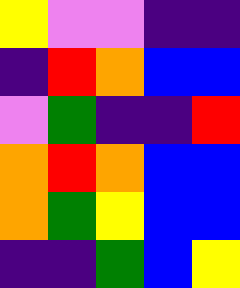[["yellow", "violet", "violet", "indigo", "indigo"], ["indigo", "red", "orange", "blue", "blue"], ["violet", "green", "indigo", "indigo", "red"], ["orange", "red", "orange", "blue", "blue"], ["orange", "green", "yellow", "blue", "blue"], ["indigo", "indigo", "green", "blue", "yellow"]]